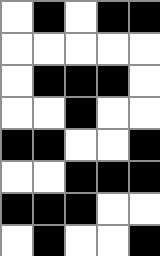[["white", "black", "white", "black", "black"], ["white", "white", "white", "white", "white"], ["white", "black", "black", "black", "white"], ["white", "white", "black", "white", "white"], ["black", "black", "white", "white", "black"], ["white", "white", "black", "black", "black"], ["black", "black", "black", "white", "white"], ["white", "black", "white", "white", "black"]]